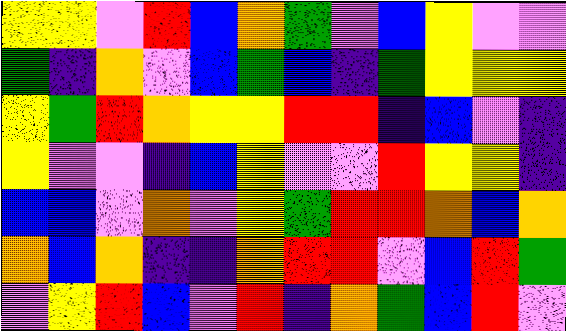[["yellow", "yellow", "violet", "red", "blue", "orange", "green", "violet", "blue", "yellow", "violet", "violet"], ["green", "indigo", "orange", "violet", "blue", "green", "blue", "indigo", "green", "yellow", "yellow", "yellow"], ["yellow", "green", "red", "orange", "yellow", "yellow", "red", "red", "indigo", "blue", "violet", "indigo"], ["yellow", "violet", "violet", "indigo", "blue", "yellow", "violet", "violet", "red", "yellow", "yellow", "indigo"], ["blue", "blue", "violet", "orange", "violet", "yellow", "green", "red", "red", "orange", "blue", "orange"], ["orange", "blue", "orange", "indigo", "indigo", "orange", "red", "red", "violet", "blue", "red", "green"], ["violet", "yellow", "red", "blue", "violet", "red", "indigo", "orange", "green", "blue", "red", "violet"]]